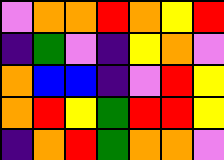[["violet", "orange", "orange", "red", "orange", "yellow", "red"], ["indigo", "green", "violet", "indigo", "yellow", "orange", "violet"], ["orange", "blue", "blue", "indigo", "violet", "red", "yellow"], ["orange", "red", "yellow", "green", "red", "red", "yellow"], ["indigo", "orange", "red", "green", "orange", "orange", "violet"]]